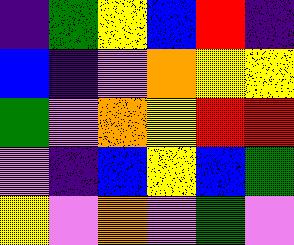[["indigo", "green", "yellow", "blue", "red", "indigo"], ["blue", "indigo", "violet", "orange", "yellow", "yellow"], ["green", "violet", "orange", "yellow", "red", "red"], ["violet", "indigo", "blue", "yellow", "blue", "green"], ["yellow", "violet", "orange", "violet", "green", "violet"]]